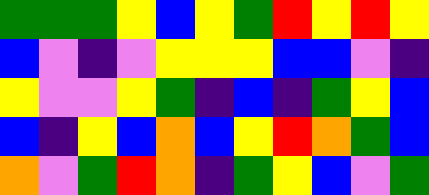[["green", "green", "green", "yellow", "blue", "yellow", "green", "red", "yellow", "red", "yellow"], ["blue", "violet", "indigo", "violet", "yellow", "yellow", "yellow", "blue", "blue", "violet", "indigo"], ["yellow", "violet", "violet", "yellow", "green", "indigo", "blue", "indigo", "green", "yellow", "blue"], ["blue", "indigo", "yellow", "blue", "orange", "blue", "yellow", "red", "orange", "green", "blue"], ["orange", "violet", "green", "red", "orange", "indigo", "green", "yellow", "blue", "violet", "green"]]